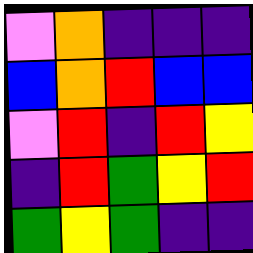[["violet", "orange", "indigo", "indigo", "indigo"], ["blue", "orange", "red", "blue", "blue"], ["violet", "red", "indigo", "red", "yellow"], ["indigo", "red", "green", "yellow", "red"], ["green", "yellow", "green", "indigo", "indigo"]]